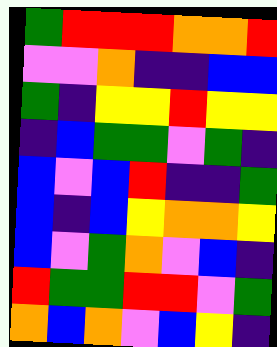[["green", "red", "red", "red", "orange", "orange", "red"], ["violet", "violet", "orange", "indigo", "indigo", "blue", "blue"], ["green", "indigo", "yellow", "yellow", "red", "yellow", "yellow"], ["indigo", "blue", "green", "green", "violet", "green", "indigo"], ["blue", "violet", "blue", "red", "indigo", "indigo", "green"], ["blue", "indigo", "blue", "yellow", "orange", "orange", "yellow"], ["blue", "violet", "green", "orange", "violet", "blue", "indigo"], ["red", "green", "green", "red", "red", "violet", "green"], ["orange", "blue", "orange", "violet", "blue", "yellow", "indigo"]]